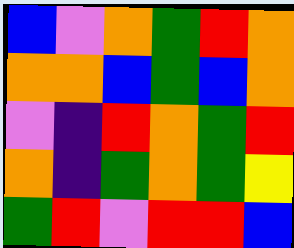[["blue", "violet", "orange", "green", "red", "orange"], ["orange", "orange", "blue", "green", "blue", "orange"], ["violet", "indigo", "red", "orange", "green", "red"], ["orange", "indigo", "green", "orange", "green", "yellow"], ["green", "red", "violet", "red", "red", "blue"]]